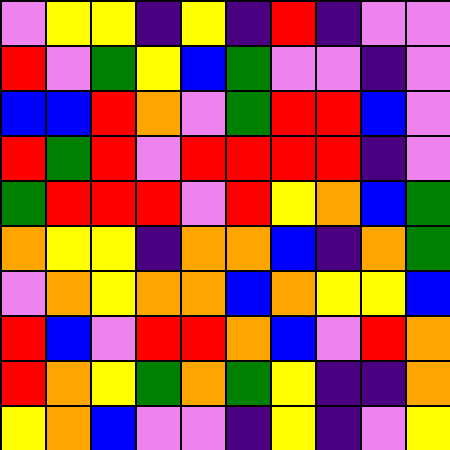[["violet", "yellow", "yellow", "indigo", "yellow", "indigo", "red", "indigo", "violet", "violet"], ["red", "violet", "green", "yellow", "blue", "green", "violet", "violet", "indigo", "violet"], ["blue", "blue", "red", "orange", "violet", "green", "red", "red", "blue", "violet"], ["red", "green", "red", "violet", "red", "red", "red", "red", "indigo", "violet"], ["green", "red", "red", "red", "violet", "red", "yellow", "orange", "blue", "green"], ["orange", "yellow", "yellow", "indigo", "orange", "orange", "blue", "indigo", "orange", "green"], ["violet", "orange", "yellow", "orange", "orange", "blue", "orange", "yellow", "yellow", "blue"], ["red", "blue", "violet", "red", "red", "orange", "blue", "violet", "red", "orange"], ["red", "orange", "yellow", "green", "orange", "green", "yellow", "indigo", "indigo", "orange"], ["yellow", "orange", "blue", "violet", "violet", "indigo", "yellow", "indigo", "violet", "yellow"]]